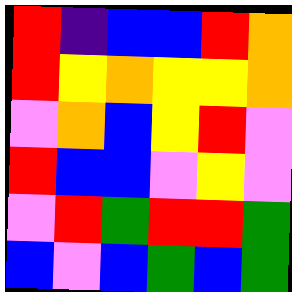[["red", "indigo", "blue", "blue", "red", "orange"], ["red", "yellow", "orange", "yellow", "yellow", "orange"], ["violet", "orange", "blue", "yellow", "red", "violet"], ["red", "blue", "blue", "violet", "yellow", "violet"], ["violet", "red", "green", "red", "red", "green"], ["blue", "violet", "blue", "green", "blue", "green"]]